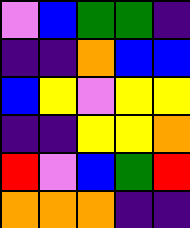[["violet", "blue", "green", "green", "indigo"], ["indigo", "indigo", "orange", "blue", "blue"], ["blue", "yellow", "violet", "yellow", "yellow"], ["indigo", "indigo", "yellow", "yellow", "orange"], ["red", "violet", "blue", "green", "red"], ["orange", "orange", "orange", "indigo", "indigo"]]